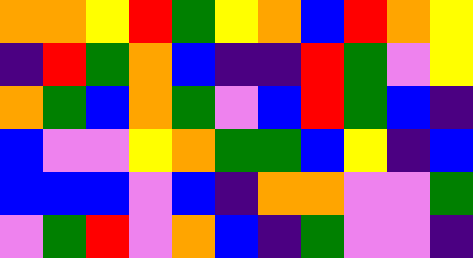[["orange", "orange", "yellow", "red", "green", "yellow", "orange", "blue", "red", "orange", "yellow"], ["indigo", "red", "green", "orange", "blue", "indigo", "indigo", "red", "green", "violet", "yellow"], ["orange", "green", "blue", "orange", "green", "violet", "blue", "red", "green", "blue", "indigo"], ["blue", "violet", "violet", "yellow", "orange", "green", "green", "blue", "yellow", "indigo", "blue"], ["blue", "blue", "blue", "violet", "blue", "indigo", "orange", "orange", "violet", "violet", "green"], ["violet", "green", "red", "violet", "orange", "blue", "indigo", "green", "violet", "violet", "indigo"]]